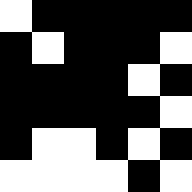[["white", "black", "black", "black", "black", "black"], ["black", "white", "black", "black", "black", "white"], ["black", "black", "black", "black", "white", "black"], ["black", "black", "black", "black", "black", "white"], ["black", "white", "white", "black", "white", "black"], ["white", "white", "white", "white", "black", "white"]]